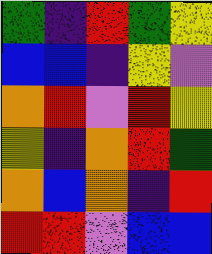[["green", "indigo", "red", "green", "yellow"], ["blue", "blue", "indigo", "yellow", "violet"], ["orange", "red", "violet", "red", "yellow"], ["yellow", "indigo", "orange", "red", "green"], ["orange", "blue", "orange", "indigo", "red"], ["red", "red", "violet", "blue", "blue"]]